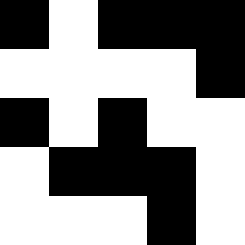[["black", "white", "black", "black", "black"], ["white", "white", "white", "white", "black"], ["black", "white", "black", "white", "white"], ["white", "black", "black", "black", "white"], ["white", "white", "white", "black", "white"]]